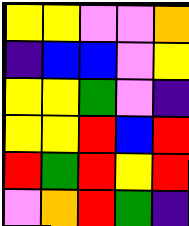[["yellow", "yellow", "violet", "violet", "orange"], ["indigo", "blue", "blue", "violet", "yellow"], ["yellow", "yellow", "green", "violet", "indigo"], ["yellow", "yellow", "red", "blue", "red"], ["red", "green", "red", "yellow", "red"], ["violet", "orange", "red", "green", "indigo"]]